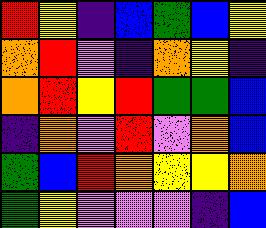[["red", "yellow", "indigo", "blue", "green", "blue", "yellow"], ["orange", "red", "violet", "indigo", "orange", "yellow", "indigo"], ["orange", "red", "yellow", "red", "green", "green", "blue"], ["indigo", "orange", "violet", "red", "violet", "orange", "blue"], ["green", "blue", "red", "orange", "yellow", "yellow", "orange"], ["green", "yellow", "violet", "violet", "violet", "indigo", "blue"]]